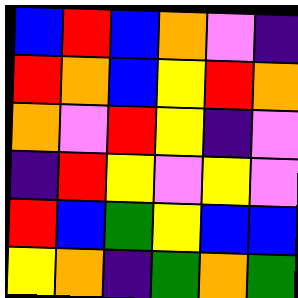[["blue", "red", "blue", "orange", "violet", "indigo"], ["red", "orange", "blue", "yellow", "red", "orange"], ["orange", "violet", "red", "yellow", "indigo", "violet"], ["indigo", "red", "yellow", "violet", "yellow", "violet"], ["red", "blue", "green", "yellow", "blue", "blue"], ["yellow", "orange", "indigo", "green", "orange", "green"]]